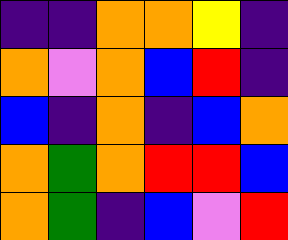[["indigo", "indigo", "orange", "orange", "yellow", "indigo"], ["orange", "violet", "orange", "blue", "red", "indigo"], ["blue", "indigo", "orange", "indigo", "blue", "orange"], ["orange", "green", "orange", "red", "red", "blue"], ["orange", "green", "indigo", "blue", "violet", "red"]]